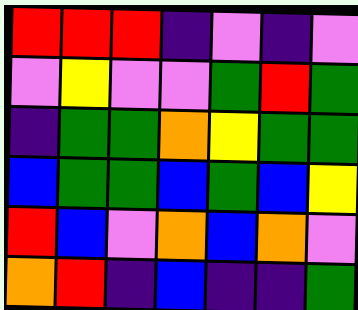[["red", "red", "red", "indigo", "violet", "indigo", "violet"], ["violet", "yellow", "violet", "violet", "green", "red", "green"], ["indigo", "green", "green", "orange", "yellow", "green", "green"], ["blue", "green", "green", "blue", "green", "blue", "yellow"], ["red", "blue", "violet", "orange", "blue", "orange", "violet"], ["orange", "red", "indigo", "blue", "indigo", "indigo", "green"]]